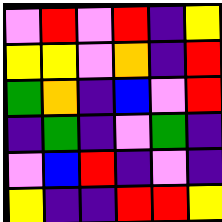[["violet", "red", "violet", "red", "indigo", "yellow"], ["yellow", "yellow", "violet", "orange", "indigo", "red"], ["green", "orange", "indigo", "blue", "violet", "red"], ["indigo", "green", "indigo", "violet", "green", "indigo"], ["violet", "blue", "red", "indigo", "violet", "indigo"], ["yellow", "indigo", "indigo", "red", "red", "yellow"]]